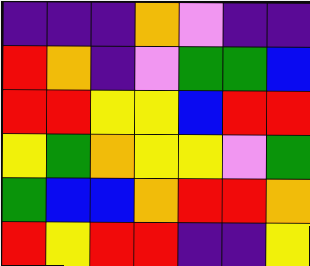[["indigo", "indigo", "indigo", "orange", "violet", "indigo", "indigo"], ["red", "orange", "indigo", "violet", "green", "green", "blue"], ["red", "red", "yellow", "yellow", "blue", "red", "red"], ["yellow", "green", "orange", "yellow", "yellow", "violet", "green"], ["green", "blue", "blue", "orange", "red", "red", "orange"], ["red", "yellow", "red", "red", "indigo", "indigo", "yellow"]]